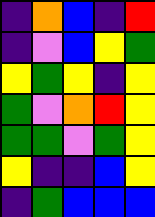[["indigo", "orange", "blue", "indigo", "red"], ["indigo", "violet", "blue", "yellow", "green"], ["yellow", "green", "yellow", "indigo", "yellow"], ["green", "violet", "orange", "red", "yellow"], ["green", "green", "violet", "green", "yellow"], ["yellow", "indigo", "indigo", "blue", "yellow"], ["indigo", "green", "blue", "blue", "blue"]]